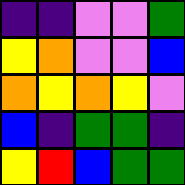[["indigo", "indigo", "violet", "violet", "green"], ["yellow", "orange", "violet", "violet", "blue"], ["orange", "yellow", "orange", "yellow", "violet"], ["blue", "indigo", "green", "green", "indigo"], ["yellow", "red", "blue", "green", "green"]]